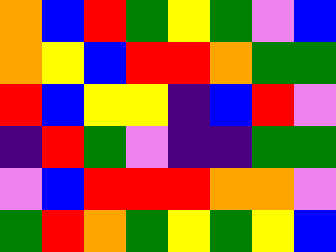[["orange", "blue", "red", "green", "yellow", "green", "violet", "blue"], ["orange", "yellow", "blue", "red", "red", "orange", "green", "green"], ["red", "blue", "yellow", "yellow", "indigo", "blue", "red", "violet"], ["indigo", "red", "green", "violet", "indigo", "indigo", "green", "green"], ["violet", "blue", "red", "red", "red", "orange", "orange", "violet"], ["green", "red", "orange", "green", "yellow", "green", "yellow", "blue"]]